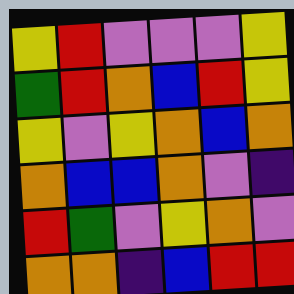[["yellow", "red", "violet", "violet", "violet", "yellow"], ["green", "red", "orange", "blue", "red", "yellow"], ["yellow", "violet", "yellow", "orange", "blue", "orange"], ["orange", "blue", "blue", "orange", "violet", "indigo"], ["red", "green", "violet", "yellow", "orange", "violet"], ["orange", "orange", "indigo", "blue", "red", "red"]]